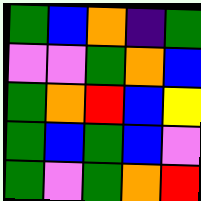[["green", "blue", "orange", "indigo", "green"], ["violet", "violet", "green", "orange", "blue"], ["green", "orange", "red", "blue", "yellow"], ["green", "blue", "green", "blue", "violet"], ["green", "violet", "green", "orange", "red"]]